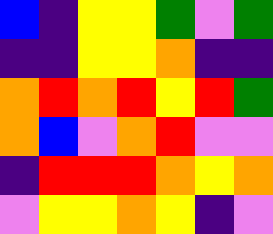[["blue", "indigo", "yellow", "yellow", "green", "violet", "green"], ["indigo", "indigo", "yellow", "yellow", "orange", "indigo", "indigo"], ["orange", "red", "orange", "red", "yellow", "red", "green"], ["orange", "blue", "violet", "orange", "red", "violet", "violet"], ["indigo", "red", "red", "red", "orange", "yellow", "orange"], ["violet", "yellow", "yellow", "orange", "yellow", "indigo", "violet"]]